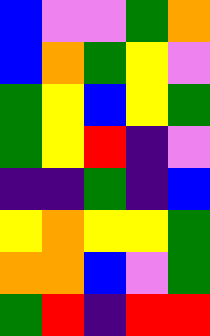[["blue", "violet", "violet", "green", "orange"], ["blue", "orange", "green", "yellow", "violet"], ["green", "yellow", "blue", "yellow", "green"], ["green", "yellow", "red", "indigo", "violet"], ["indigo", "indigo", "green", "indigo", "blue"], ["yellow", "orange", "yellow", "yellow", "green"], ["orange", "orange", "blue", "violet", "green"], ["green", "red", "indigo", "red", "red"]]